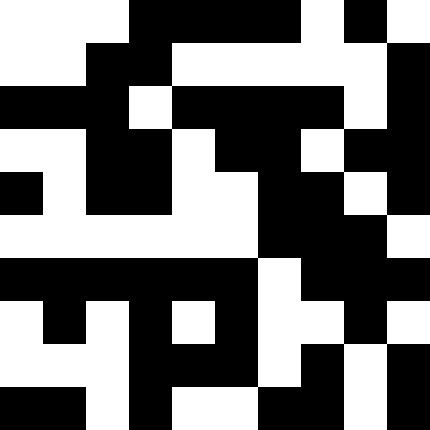[["white", "white", "white", "black", "black", "black", "black", "white", "black", "white"], ["white", "white", "black", "black", "white", "white", "white", "white", "white", "black"], ["black", "black", "black", "white", "black", "black", "black", "black", "white", "black"], ["white", "white", "black", "black", "white", "black", "black", "white", "black", "black"], ["black", "white", "black", "black", "white", "white", "black", "black", "white", "black"], ["white", "white", "white", "white", "white", "white", "black", "black", "black", "white"], ["black", "black", "black", "black", "black", "black", "white", "black", "black", "black"], ["white", "black", "white", "black", "white", "black", "white", "white", "black", "white"], ["white", "white", "white", "black", "black", "black", "white", "black", "white", "black"], ["black", "black", "white", "black", "white", "white", "black", "black", "white", "black"]]